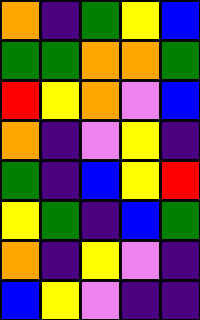[["orange", "indigo", "green", "yellow", "blue"], ["green", "green", "orange", "orange", "green"], ["red", "yellow", "orange", "violet", "blue"], ["orange", "indigo", "violet", "yellow", "indigo"], ["green", "indigo", "blue", "yellow", "red"], ["yellow", "green", "indigo", "blue", "green"], ["orange", "indigo", "yellow", "violet", "indigo"], ["blue", "yellow", "violet", "indigo", "indigo"]]